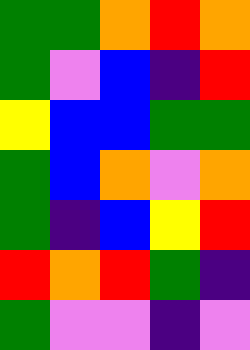[["green", "green", "orange", "red", "orange"], ["green", "violet", "blue", "indigo", "red"], ["yellow", "blue", "blue", "green", "green"], ["green", "blue", "orange", "violet", "orange"], ["green", "indigo", "blue", "yellow", "red"], ["red", "orange", "red", "green", "indigo"], ["green", "violet", "violet", "indigo", "violet"]]